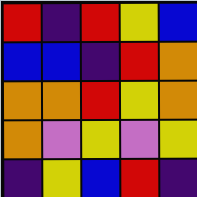[["red", "indigo", "red", "yellow", "blue"], ["blue", "blue", "indigo", "red", "orange"], ["orange", "orange", "red", "yellow", "orange"], ["orange", "violet", "yellow", "violet", "yellow"], ["indigo", "yellow", "blue", "red", "indigo"]]